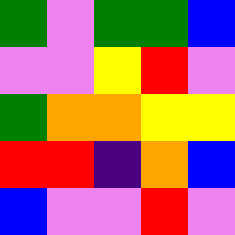[["green", "violet", "green", "green", "blue"], ["violet", "violet", "yellow", "red", "violet"], ["green", "orange", "orange", "yellow", "yellow"], ["red", "red", "indigo", "orange", "blue"], ["blue", "violet", "violet", "red", "violet"]]